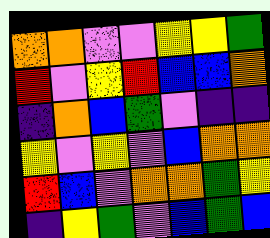[["orange", "orange", "violet", "violet", "yellow", "yellow", "green"], ["red", "violet", "yellow", "red", "blue", "blue", "orange"], ["indigo", "orange", "blue", "green", "violet", "indigo", "indigo"], ["yellow", "violet", "yellow", "violet", "blue", "orange", "orange"], ["red", "blue", "violet", "orange", "orange", "green", "yellow"], ["indigo", "yellow", "green", "violet", "blue", "green", "blue"]]